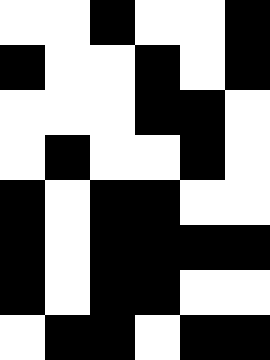[["white", "white", "black", "white", "white", "black"], ["black", "white", "white", "black", "white", "black"], ["white", "white", "white", "black", "black", "white"], ["white", "black", "white", "white", "black", "white"], ["black", "white", "black", "black", "white", "white"], ["black", "white", "black", "black", "black", "black"], ["black", "white", "black", "black", "white", "white"], ["white", "black", "black", "white", "black", "black"]]